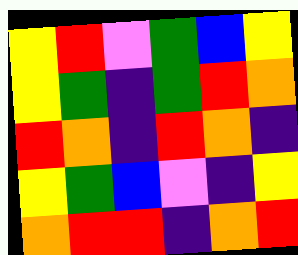[["yellow", "red", "violet", "green", "blue", "yellow"], ["yellow", "green", "indigo", "green", "red", "orange"], ["red", "orange", "indigo", "red", "orange", "indigo"], ["yellow", "green", "blue", "violet", "indigo", "yellow"], ["orange", "red", "red", "indigo", "orange", "red"]]